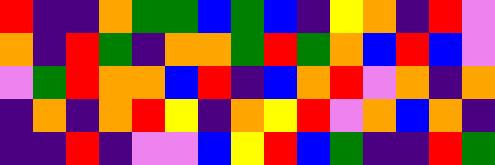[["red", "indigo", "indigo", "orange", "green", "green", "blue", "green", "blue", "indigo", "yellow", "orange", "indigo", "red", "violet"], ["orange", "indigo", "red", "green", "indigo", "orange", "orange", "green", "red", "green", "orange", "blue", "red", "blue", "violet"], ["violet", "green", "red", "orange", "orange", "blue", "red", "indigo", "blue", "orange", "red", "violet", "orange", "indigo", "orange"], ["indigo", "orange", "indigo", "orange", "red", "yellow", "indigo", "orange", "yellow", "red", "violet", "orange", "blue", "orange", "indigo"], ["indigo", "indigo", "red", "indigo", "violet", "violet", "blue", "yellow", "red", "blue", "green", "indigo", "indigo", "red", "green"]]